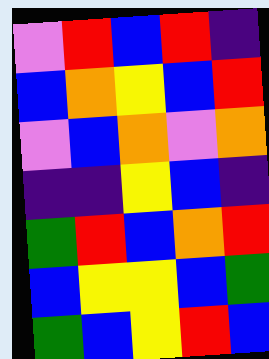[["violet", "red", "blue", "red", "indigo"], ["blue", "orange", "yellow", "blue", "red"], ["violet", "blue", "orange", "violet", "orange"], ["indigo", "indigo", "yellow", "blue", "indigo"], ["green", "red", "blue", "orange", "red"], ["blue", "yellow", "yellow", "blue", "green"], ["green", "blue", "yellow", "red", "blue"]]